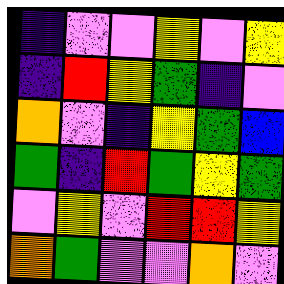[["indigo", "violet", "violet", "yellow", "violet", "yellow"], ["indigo", "red", "yellow", "green", "indigo", "violet"], ["orange", "violet", "indigo", "yellow", "green", "blue"], ["green", "indigo", "red", "green", "yellow", "green"], ["violet", "yellow", "violet", "red", "red", "yellow"], ["orange", "green", "violet", "violet", "orange", "violet"]]